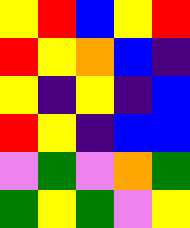[["yellow", "red", "blue", "yellow", "red"], ["red", "yellow", "orange", "blue", "indigo"], ["yellow", "indigo", "yellow", "indigo", "blue"], ["red", "yellow", "indigo", "blue", "blue"], ["violet", "green", "violet", "orange", "green"], ["green", "yellow", "green", "violet", "yellow"]]